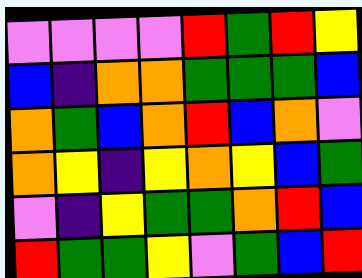[["violet", "violet", "violet", "violet", "red", "green", "red", "yellow"], ["blue", "indigo", "orange", "orange", "green", "green", "green", "blue"], ["orange", "green", "blue", "orange", "red", "blue", "orange", "violet"], ["orange", "yellow", "indigo", "yellow", "orange", "yellow", "blue", "green"], ["violet", "indigo", "yellow", "green", "green", "orange", "red", "blue"], ["red", "green", "green", "yellow", "violet", "green", "blue", "red"]]